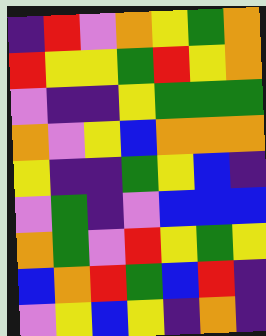[["indigo", "red", "violet", "orange", "yellow", "green", "orange"], ["red", "yellow", "yellow", "green", "red", "yellow", "orange"], ["violet", "indigo", "indigo", "yellow", "green", "green", "green"], ["orange", "violet", "yellow", "blue", "orange", "orange", "orange"], ["yellow", "indigo", "indigo", "green", "yellow", "blue", "indigo"], ["violet", "green", "indigo", "violet", "blue", "blue", "blue"], ["orange", "green", "violet", "red", "yellow", "green", "yellow"], ["blue", "orange", "red", "green", "blue", "red", "indigo"], ["violet", "yellow", "blue", "yellow", "indigo", "orange", "indigo"]]